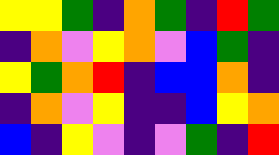[["yellow", "yellow", "green", "indigo", "orange", "green", "indigo", "red", "green"], ["indigo", "orange", "violet", "yellow", "orange", "violet", "blue", "green", "indigo"], ["yellow", "green", "orange", "red", "indigo", "blue", "blue", "orange", "indigo"], ["indigo", "orange", "violet", "yellow", "indigo", "indigo", "blue", "yellow", "orange"], ["blue", "indigo", "yellow", "violet", "indigo", "violet", "green", "indigo", "red"]]